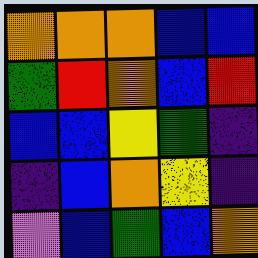[["orange", "orange", "orange", "blue", "blue"], ["green", "red", "orange", "blue", "red"], ["blue", "blue", "yellow", "green", "indigo"], ["indigo", "blue", "orange", "yellow", "indigo"], ["violet", "blue", "green", "blue", "orange"]]